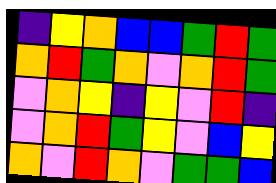[["indigo", "yellow", "orange", "blue", "blue", "green", "red", "green"], ["orange", "red", "green", "orange", "violet", "orange", "red", "green"], ["violet", "orange", "yellow", "indigo", "yellow", "violet", "red", "indigo"], ["violet", "orange", "red", "green", "yellow", "violet", "blue", "yellow"], ["orange", "violet", "red", "orange", "violet", "green", "green", "blue"]]